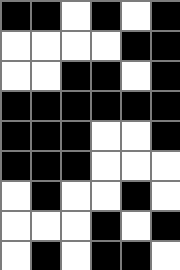[["black", "black", "white", "black", "white", "black"], ["white", "white", "white", "white", "black", "black"], ["white", "white", "black", "black", "white", "black"], ["black", "black", "black", "black", "black", "black"], ["black", "black", "black", "white", "white", "black"], ["black", "black", "black", "white", "white", "white"], ["white", "black", "white", "white", "black", "white"], ["white", "white", "white", "black", "white", "black"], ["white", "black", "white", "black", "black", "white"]]